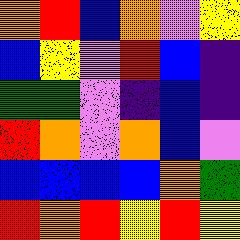[["orange", "red", "blue", "orange", "violet", "yellow"], ["blue", "yellow", "violet", "red", "blue", "indigo"], ["green", "green", "violet", "indigo", "blue", "indigo"], ["red", "orange", "violet", "orange", "blue", "violet"], ["blue", "blue", "blue", "blue", "orange", "green"], ["red", "orange", "red", "yellow", "red", "yellow"]]